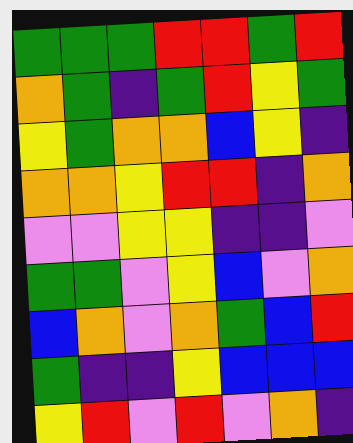[["green", "green", "green", "red", "red", "green", "red"], ["orange", "green", "indigo", "green", "red", "yellow", "green"], ["yellow", "green", "orange", "orange", "blue", "yellow", "indigo"], ["orange", "orange", "yellow", "red", "red", "indigo", "orange"], ["violet", "violet", "yellow", "yellow", "indigo", "indigo", "violet"], ["green", "green", "violet", "yellow", "blue", "violet", "orange"], ["blue", "orange", "violet", "orange", "green", "blue", "red"], ["green", "indigo", "indigo", "yellow", "blue", "blue", "blue"], ["yellow", "red", "violet", "red", "violet", "orange", "indigo"]]